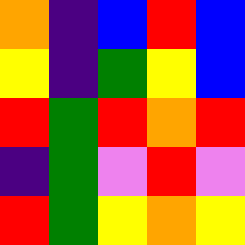[["orange", "indigo", "blue", "red", "blue"], ["yellow", "indigo", "green", "yellow", "blue"], ["red", "green", "red", "orange", "red"], ["indigo", "green", "violet", "red", "violet"], ["red", "green", "yellow", "orange", "yellow"]]